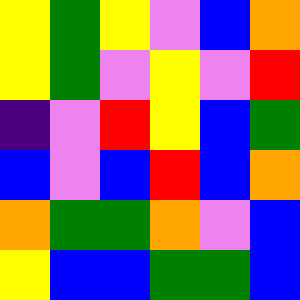[["yellow", "green", "yellow", "violet", "blue", "orange"], ["yellow", "green", "violet", "yellow", "violet", "red"], ["indigo", "violet", "red", "yellow", "blue", "green"], ["blue", "violet", "blue", "red", "blue", "orange"], ["orange", "green", "green", "orange", "violet", "blue"], ["yellow", "blue", "blue", "green", "green", "blue"]]